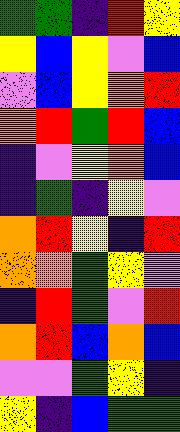[["green", "green", "indigo", "red", "yellow"], ["yellow", "blue", "yellow", "violet", "blue"], ["violet", "blue", "yellow", "orange", "red"], ["orange", "red", "green", "red", "blue"], ["indigo", "violet", "yellow", "orange", "blue"], ["indigo", "green", "indigo", "yellow", "violet"], ["orange", "red", "yellow", "indigo", "red"], ["orange", "orange", "green", "yellow", "violet"], ["indigo", "red", "green", "violet", "red"], ["orange", "red", "blue", "orange", "blue"], ["violet", "violet", "green", "yellow", "indigo"], ["yellow", "indigo", "blue", "green", "green"]]